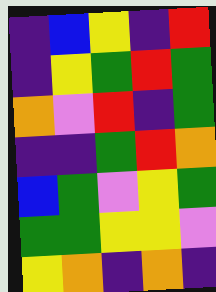[["indigo", "blue", "yellow", "indigo", "red"], ["indigo", "yellow", "green", "red", "green"], ["orange", "violet", "red", "indigo", "green"], ["indigo", "indigo", "green", "red", "orange"], ["blue", "green", "violet", "yellow", "green"], ["green", "green", "yellow", "yellow", "violet"], ["yellow", "orange", "indigo", "orange", "indigo"]]